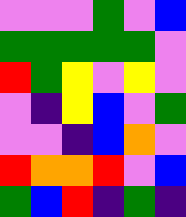[["violet", "violet", "violet", "green", "violet", "blue"], ["green", "green", "green", "green", "green", "violet"], ["red", "green", "yellow", "violet", "yellow", "violet"], ["violet", "indigo", "yellow", "blue", "violet", "green"], ["violet", "violet", "indigo", "blue", "orange", "violet"], ["red", "orange", "orange", "red", "violet", "blue"], ["green", "blue", "red", "indigo", "green", "indigo"]]